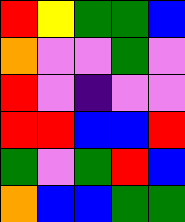[["red", "yellow", "green", "green", "blue"], ["orange", "violet", "violet", "green", "violet"], ["red", "violet", "indigo", "violet", "violet"], ["red", "red", "blue", "blue", "red"], ["green", "violet", "green", "red", "blue"], ["orange", "blue", "blue", "green", "green"]]